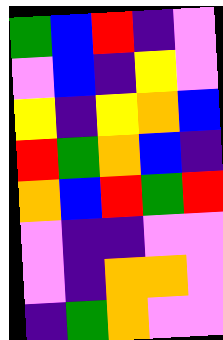[["green", "blue", "red", "indigo", "violet"], ["violet", "blue", "indigo", "yellow", "violet"], ["yellow", "indigo", "yellow", "orange", "blue"], ["red", "green", "orange", "blue", "indigo"], ["orange", "blue", "red", "green", "red"], ["violet", "indigo", "indigo", "violet", "violet"], ["violet", "indigo", "orange", "orange", "violet"], ["indigo", "green", "orange", "violet", "violet"]]